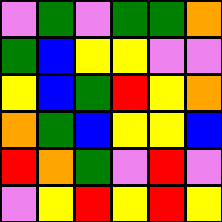[["violet", "green", "violet", "green", "green", "orange"], ["green", "blue", "yellow", "yellow", "violet", "violet"], ["yellow", "blue", "green", "red", "yellow", "orange"], ["orange", "green", "blue", "yellow", "yellow", "blue"], ["red", "orange", "green", "violet", "red", "violet"], ["violet", "yellow", "red", "yellow", "red", "yellow"]]